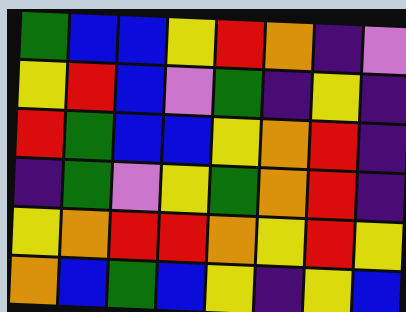[["green", "blue", "blue", "yellow", "red", "orange", "indigo", "violet"], ["yellow", "red", "blue", "violet", "green", "indigo", "yellow", "indigo"], ["red", "green", "blue", "blue", "yellow", "orange", "red", "indigo"], ["indigo", "green", "violet", "yellow", "green", "orange", "red", "indigo"], ["yellow", "orange", "red", "red", "orange", "yellow", "red", "yellow"], ["orange", "blue", "green", "blue", "yellow", "indigo", "yellow", "blue"]]